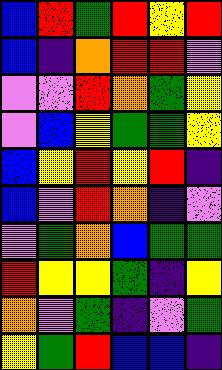[["blue", "red", "green", "red", "yellow", "red"], ["blue", "indigo", "orange", "red", "red", "violet"], ["violet", "violet", "red", "orange", "green", "yellow"], ["violet", "blue", "yellow", "green", "green", "yellow"], ["blue", "yellow", "red", "yellow", "red", "indigo"], ["blue", "violet", "red", "orange", "indigo", "violet"], ["violet", "green", "orange", "blue", "green", "green"], ["red", "yellow", "yellow", "green", "indigo", "yellow"], ["orange", "violet", "green", "indigo", "violet", "green"], ["yellow", "green", "red", "blue", "blue", "indigo"]]